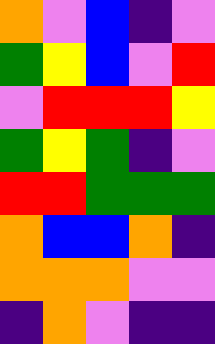[["orange", "violet", "blue", "indigo", "violet"], ["green", "yellow", "blue", "violet", "red"], ["violet", "red", "red", "red", "yellow"], ["green", "yellow", "green", "indigo", "violet"], ["red", "red", "green", "green", "green"], ["orange", "blue", "blue", "orange", "indigo"], ["orange", "orange", "orange", "violet", "violet"], ["indigo", "orange", "violet", "indigo", "indigo"]]